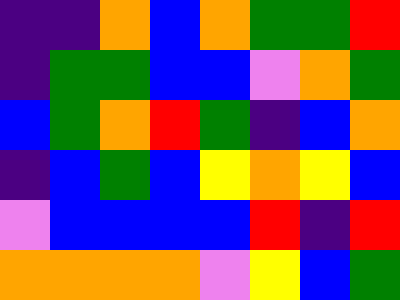[["indigo", "indigo", "orange", "blue", "orange", "green", "green", "red"], ["indigo", "green", "green", "blue", "blue", "violet", "orange", "green"], ["blue", "green", "orange", "red", "green", "indigo", "blue", "orange"], ["indigo", "blue", "green", "blue", "yellow", "orange", "yellow", "blue"], ["violet", "blue", "blue", "blue", "blue", "red", "indigo", "red"], ["orange", "orange", "orange", "orange", "violet", "yellow", "blue", "green"]]